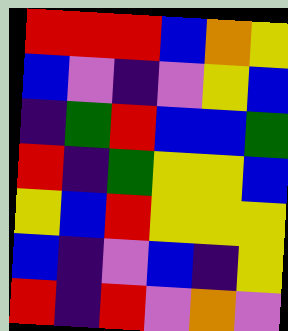[["red", "red", "red", "blue", "orange", "yellow"], ["blue", "violet", "indigo", "violet", "yellow", "blue"], ["indigo", "green", "red", "blue", "blue", "green"], ["red", "indigo", "green", "yellow", "yellow", "blue"], ["yellow", "blue", "red", "yellow", "yellow", "yellow"], ["blue", "indigo", "violet", "blue", "indigo", "yellow"], ["red", "indigo", "red", "violet", "orange", "violet"]]